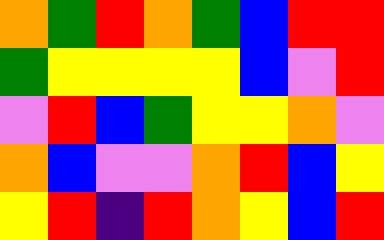[["orange", "green", "red", "orange", "green", "blue", "red", "red"], ["green", "yellow", "yellow", "yellow", "yellow", "blue", "violet", "red"], ["violet", "red", "blue", "green", "yellow", "yellow", "orange", "violet"], ["orange", "blue", "violet", "violet", "orange", "red", "blue", "yellow"], ["yellow", "red", "indigo", "red", "orange", "yellow", "blue", "red"]]